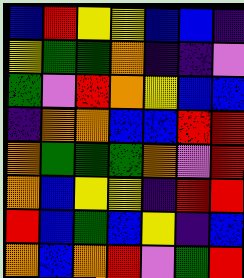[["blue", "red", "yellow", "yellow", "blue", "blue", "indigo"], ["yellow", "green", "green", "orange", "indigo", "indigo", "violet"], ["green", "violet", "red", "orange", "yellow", "blue", "blue"], ["indigo", "orange", "orange", "blue", "blue", "red", "red"], ["orange", "green", "green", "green", "orange", "violet", "red"], ["orange", "blue", "yellow", "yellow", "indigo", "red", "red"], ["red", "blue", "green", "blue", "yellow", "indigo", "blue"], ["orange", "blue", "orange", "red", "violet", "green", "red"]]